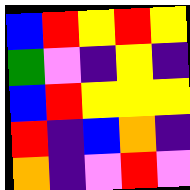[["blue", "red", "yellow", "red", "yellow"], ["green", "violet", "indigo", "yellow", "indigo"], ["blue", "red", "yellow", "yellow", "yellow"], ["red", "indigo", "blue", "orange", "indigo"], ["orange", "indigo", "violet", "red", "violet"]]